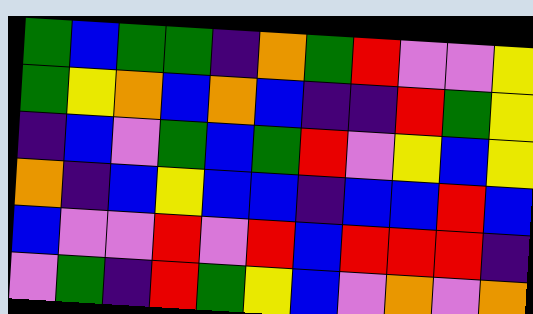[["green", "blue", "green", "green", "indigo", "orange", "green", "red", "violet", "violet", "yellow"], ["green", "yellow", "orange", "blue", "orange", "blue", "indigo", "indigo", "red", "green", "yellow"], ["indigo", "blue", "violet", "green", "blue", "green", "red", "violet", "yellow", "blue", "yellow"], ["orange", "indigo", "blue", "yellow", "blue", "blue", "indigo", "blue", "blue", "red", "blue"], ["blue", "violet", "violet", "red", "violet", "red", "blue", "red", "red", "red", "indigo"], ["violet", "green", "indigo", "red", "green", "yellow", "blue", "violet", "orange", "violet", "orange"]]